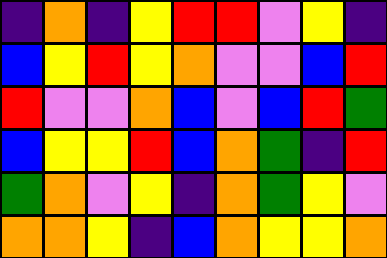[["indigo", "orange", "indigo", "yellow", "red", "red", "violet", "yellow", "indigo"], ["blue", "yellow", "red", "yellow", "orange", "violet", "violet", "blue", "red"], ["red", "violet", "violet", "orange", "blue", "violet", "blue", "red", "green"], ["blue", "yellow", "yellow", "red", "blue", "orange", "green", "indigo", "red"], ["green", "orange", "violet", "yellow", "indigo", "orange", "green", "yellow", "violet"], ["orange", "orange", "yellow", "indigo", "blue", "orange", "yellow", "yellow", "orange"]]